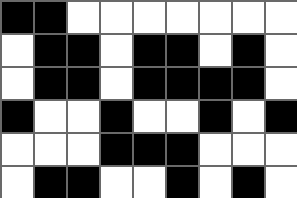[["black", "black", "white", "white", "white", "white", "white", "white", "white"], ["white", "black", "black", "white", "black", "black", "white", "black", "white"], ["white", "black", "black", "white", "black", "black", "black", "black", "white"], ["black", "white", "white", "black", "white", "white", "black", "white", "black"], ["white", "white", "white", "black", "black", "black", "white", "white", "white"], ["white", "black", "black", "white", "white", "black", "white", "black", "white"]]